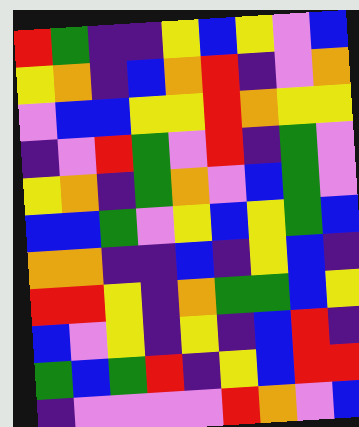[["red", "green", "indigo", "indigo", "yellow", "blue", "yellow", "violet", "blue"], ["yellow", "orange", "indigo", "blue", "orange", "red", "indigo", "violet", "orange"], ["violet", "blue", "blue", "yellow", "yellow", "red", "orange", "yellow", "yellow"], ["indigo", "violet", "red", "green", "violet", "red", "indigo", "green", "violet"], ["yellow", "orange", "indigo", "green", "orange", "violet", "blue", "green", "violet"], ["blue", "blue", "green", "violet", "yellow", "blue", "yellow", "green", "blue"], ["orange", "orange", "indigo", "indigo", "blue", "indigo", "yellow", "blue", "indigo"], ["red", "red", "yellow", "indigo", "orange", "green", "green", "blue", "yellow"], ["blue", "violet", "yellow", "indigo", "yellow", "indigo", "blue", "red", "indigo"], ["green", "blue", "green", "red", "indigo", "yellow", "blue", "red", "red"], ["indigo", "violet", "violet", "violet", "violet", "red", "orange", "violet", "blue"]]